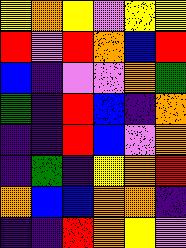[["yellow", "orange", "yellow", "violet", "yellow", "yellow"], ["red", "violet", "red", "orange", "blue", "red"], ["blue", "indigo", "violet", "violet", "orange", "green"], ["green", "indigo", "red", "blue", "indigo", "orange"], ["indigo", "indigo", "red", "blue", "violet", "orange"], ["indigo", "green", "indigo", "yellow", "orange", "red"], ["orange", "blue", "blue", "orange", "orange", "indigo"], ["indigo", "indigo", "red", "orange", "yellow", "violet"]]